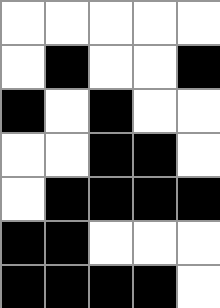[["white", "white", "white", "white", "white"], ["white", "black", "white", "white", "black"], ["black", "white", "black", "white", "white"], ["white", "white", "black", "black", "white"], ["white", "black", "black", "black", "black"], ["black", "black", "white", "white", "white"], ["black", "black", "black", "black", "white"]]